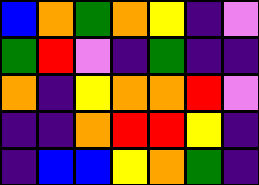[["blue", "orange", "green", "orange", "yellow", "indigo", "violet"], ["green", "red", "violet", "indigo", "green", "indigo", "indigo"], ["orange", "indigo", "yellow", "orange", "orange", "red", "violet"], ["indigo", "indigo", "orange", "red", "red", "yellow", "indigo"], ["indigo", "blue", "blue", "yellow", "orange", "green", "indigo"]]